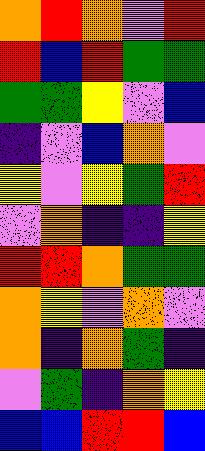[["orange", "red", "orange", "violet", "red"], ["red", "blue", "red", "green", "green"], ["green", "green", "yellow", "violet", "blue"], ["indigo", "violet", "blue", "orange", "violet"], ["yellow", "violet", "yellow", "green", "red"], ["violet", "orange", "indigo", "indigo", "yellow"], ["red", "red", "orange", "green", "green"], ["orange", "yellow", "violet", "orange", "violet"], ["orange", "indigo", "orange", "green", "indigo"], ["violet", "green", "indigo", "orange", "yellow"], ["blue", "blue", "red", "red", "blue"]]